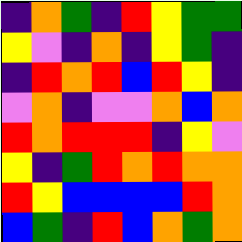[["indigo", "orange", "green", "indigo", "red", "yellow", "green", "green"], ["yellow", "violet", "indigo", "orange", "indigo", "yellow", "green", "indigo"], ["indigo", "red", "orange", "red", "blue", "red", "yellow", "indigo"], ["violet", "orange", "indigo", "violet", "violet", "orange", "blue", "orange"], ["red", "orange", "red", "red", "red", "indigo", "yellow", "violet"], ["yellow", "indigo", "green", "red", "orange", "red", "orange", "orange"], ["red", "yellow", "blue", "blue", "blue", "blue", "red", "orange"], ["blue", "green", "indigo", "red", "blue", "orange", "green", "orange"]]